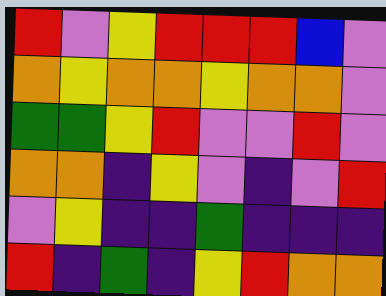[["red", "violet", "yellow", "red", "red", "red", "blue", "violet"], ["orange", "yellow", "orange", "orange", "yellow", "orange", "orange", "violet"], ["green", "green", "yellow", "red", "violet", "violet", "red", "violet"], ["orange", "orange", "indigo", "yellow", "violet", "indigo", "violet", "red"], ["violet", "yellow", "indigo", "indigo", "green", "indigo", "indigo", "indigo"], ["red", "indigo", "green", "indigo", "yellow", "red", "orange", "orange"]]